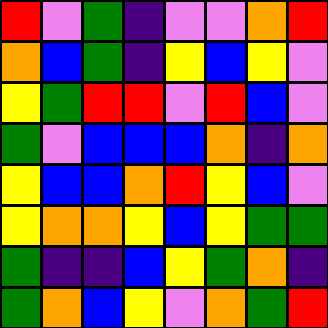[["red", "violet", "green", "indigo", "violet", "violet", "orange", "red"], ["orange", "blue", "green", "indigo", "yellow", "blue", "yellow", "violet"], ["yellow", "green", "red", "red", "violet", "red", "blue", "violet"], ["green", "violet", "blue", "blue", "blue", "orange", "indigo", "orange"], ["yellow", "blue", "blue", "orange", "red", "yellow", "blue", "violet"], ["yellow", "orange", "orange", "yellow", "blue", "yellow", "green", "green"], ["green", "indigo", "indigo", "blue", "yellow", "green", "orange", "indigo"], ["green", "orange", "blue", "yellow", "violet", "orange", "green", "red"]]